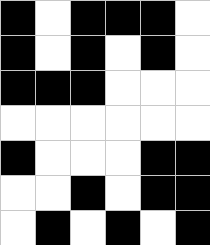[["black", "white", "black", "black", "black", "white"], ["black", "white", "black", "white", "black", "white"], ["black", "black", "black", "white", "white", "white"], ["white", "white", "white", "white", "white", "white"], ["black", "white", "white", "white", "black", "black"], ["white", "white", "black", "white", "black", "black"], ["white", "black", "white", "black", "white", "black"]]